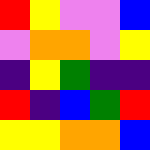[["red", "yellow", "violet", "violet", "blue"], ["violet", "orange", "orange", "violet", "yellow"], ["indigo", "yellow", "green", "indigo", "indigo"], ["red", "indigo", "blue", "green", "red"], ["yellow", "yellow", "orange", "orange", "blue"]]